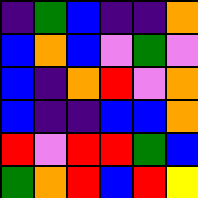[["indigo", "green", "blue", "indigo", "indigo", "orange"], ["blue", "orange", "blue", "violet", "green", "violet"], ["blue", "indigo", "orange", "red", "violet", "orange"], ["blue", "indigo", "indigo", "blue", "blue", "orange"], ["red", "violet", "red", "red", "green", "blue"], ["green", "orange", "red", "blue", "red", "yellow"]]